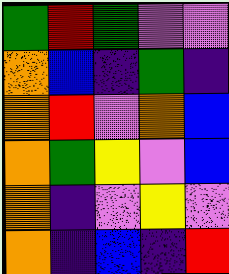[["green", "red", "green", "violet", "violet"], ["orange", "blue", "indigo", "green", "indigo"], ["orange", "red", "violet", "orange", "blue"], ["orange", "green", "yellow", "violet", "blue"], ["orange", "indigo", "violet", "yellow", "violet"], ["orange", "indigo", "blue", "indigo", "red"]]